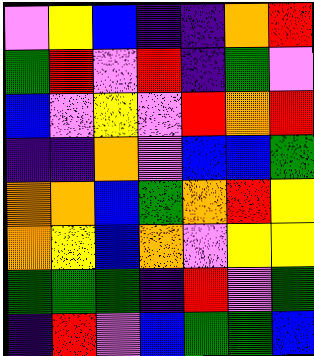[["violet", "yellow", "blue", "indigo", "indigo", "orange", "red"], ["green", "red", "violet", "red", "indigo", "green", "violet"], ["blue", "violet", "yellow", "violet", "red", "orange", "red"], ["indigo", "indigo", "orange", "violet", "blue", "blue", "green"], ["orange", "orange", "blue", "green", "orange", "red", "yellow"], ["orange", "yellow", "blue", "orange", "violet", "yellow", "yellow"], ["green", "green", "green", "indigo", "red", "violet", "green"], ["indigo", "red", "violet", "blue", "green", "green", "blue"]]